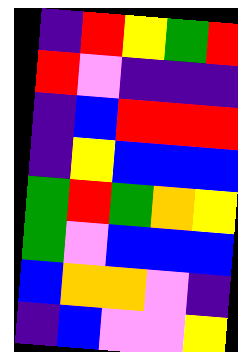[["indigo", "red", "yellow", "green", "red"], ["red", "violet", "indigo", "indigo", "indigo"], ["indigo", "blue", "red", "red", "red"], ["indigo", "yellow", "blue", "blue", "blue"], ["green", "red", "green", "orange", "yellow"], ["green", "violet", "blue", "blue", "blue"], ["blue", "orange", "orange", "violet", "indigo"], ["indigo", "blue", "violet", "violet", "yellow"]]